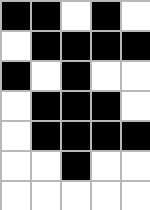[["black", "black", "white", "black", "white"], ["white", "black", "black", "black", "black"], ["black", "white", "black", "white", "white"], ["white", "black", "black", "black", "white"], ["white", "black", "black", "black", "black"], ["white", "white", "black", "white", "white"], ["white", "white", "white", "white", "white"]]